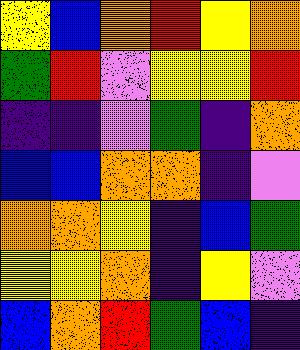[["yellow", "blue", "orange", "red", "yellow", "orange"], ["green", "red", "violet", "yellow", "yellow", "red"], ["indigo", "indigo", "violet", "green", "indigo", "orange"], ["blue", "blue", "orange", "orange", "indigo", "violet"], ["orange", "orange", "yellow", "indigo", "blue", "green"], ["yellow", "yellow", "orange", "indigo", "yellow", "violet"], ["blue", "orange", "red", "green", "blue", "indigo"]]